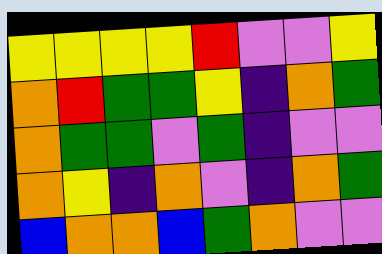[["yellow", "yellow", "yellow", "yellow", "red", "violet", "violet", "yellow"], ["orange", "red", "green", "green", "yellow", "indigo", "orange", "green"], ["orange", "green", "green", "violet", "green", "indigo", "violet", "violet"], ["orange", "yellow", "indigo", "orange", "violet", "indigo", "orange", "green"], ["blue", "orange", "orange", "blue", "green", "orange", "violet", "violet"]]